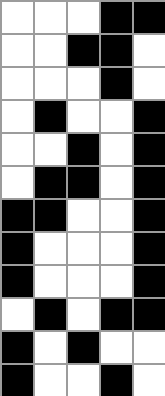[["white", "white", "white", "black", "black"], ["white", "white", "black", "black", "white"], ["white", "white", "white", "black", "white"], ["white", "black", "white", "white", "black"], ["white", "white", "black", "white", "black"], ["white", "black", "black", "white", "black"], ["black", "black", "white", "white", "black"], ["black", "white", "white", "white", "black"], ["black", "white", "white", "white", "black"], ["white", "black", "white", "black", "black"], ["black", "white", "black", "white", "white"], ["black", "white", "white", "black", "white"]]